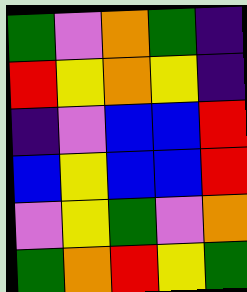[["green", "violet", "orange", "green", "indigo"], ["red", "yellow", "orange", "yellow", "indigo"], ["indigo", "violet", "blue", "blue", "red"], ["blue", "yellow", "blue", "blue", "red"], ["violet", "yellow", "green", "violet", "orange"], ["green", "orange", "red", "yellow", "green"]]